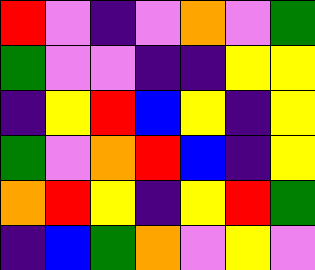[["red", "violet", "indigo", "violet", "orange", "violet", "green"], ["green", "violet", "violet", "indigo", "indigo", "yellow", "yellow"], ["indigo", "yellow", "red", "blue", "yellow", "indigo", "yellow"], ["green", "violet", "orange", "red", "blue", "indigo", "yellow"], ["orange", "red", "yellow", "indigo", "yellow", "red", "green"], ["indigo", "blue", "green", "orange", "violet", "yellow", "violet"]]